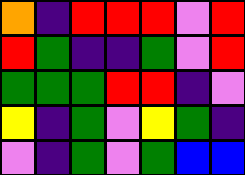[["orange", "indigo", "red", "red", "red", "violet", "red"], ["red", "green", "indigo", "indigo", "green", "violet", "red"], ["green", "green", "green", "red", "red", "indigo", "violet"], ["yellow", "indigo", "green", "violet", "yellow", "green", "indigo"], ["violet", "indigo", "green", "violet", "green", "blue", "blue"]]